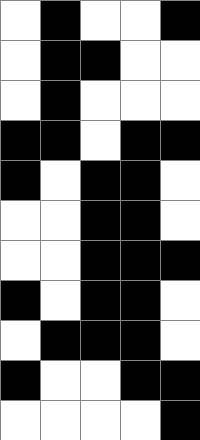[["white", "black", "white", "white", "black"], ["white", "black", "black", "white", "white"], ["white", "black", "white", "white", "white"], ["black", "black", "white", "black", "black"], ["black", "white", "black", "black", "white"], ["white", "white", "black", "black", "white"], ["white", "white", "black", "black", "black"], ["black", "white", "black", "black", "white"], ["white", "black", "black", "black", "white"], ["black", "white", "white", "black", "black"], ["white", "white", "white", "white", "black"]]